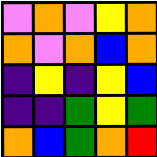[["violet", "orange", "violet", "yellow", "orange"], ["orange", "violet", "orange", "blue", "orange"], ["indigo", "yellow", "indigo", "yellow", "blue"], ["indigo", "indigo", "green", "yellow", "green"], ["orange", "blue", "green", "orange", "red"]]